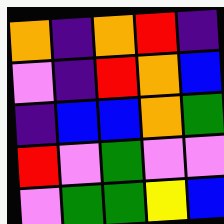[["orange", "indigo", "orange", "red", "indigo"], ["violet", "indigo", "red", "orange", "blue"], ["indigo", "blue", "blue", "orange", "green"], ["red", "violet", "green", "violet", "violet"], ["violet", "green", "green", "yellow", "blue"]]